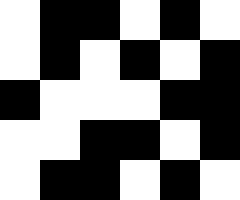[["white", "black", "black", "white", "black", "white"], ["white", "black", "white", "black", "white", "black"], ["black", "white", "white", "white", "black", "black"], ["white", "white", "black", "black", "white", "black"], ["white", "black", "black", "white", "black", "white"]]